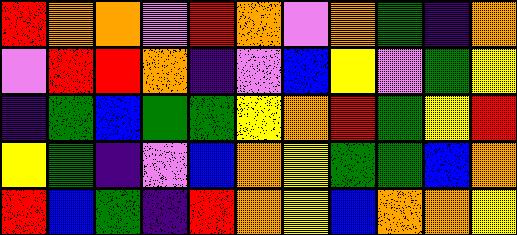[["red", "orange", "orange", "violet", "red", "orange", "violet", "orange", "green", "indigo", "orange"], ["violet", "red", "red", "orange", "indigo", "violet", "blue", "yellow", "violet", "green", "yellow"], ["indigo", "green", "blue", "green", "green", "yellow", "orange", "red", "green", "yellow", "red"], ["yellow", "green", "indigo", "violet", "blue", "orange", "yellow", "green", "green", "blue", "orange"], ["red", "blue", "green", "indigo", "red", "orange", "yellow", "blue", "orange", "orange", "yellow"]]